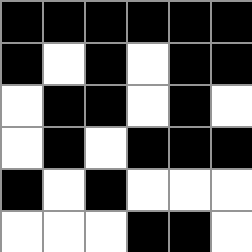[["black", "black", "black", "black", "black", "black"], ["black", "white", "black", "white", "black", "black"], ["white", "black", "black", "white", "black", "white"], ["white", "black", "white", "black", "black", "black"], ["black", "white", "black", "white", "white", "white"], ["white", "white", "white", "black", "black", "white"]]